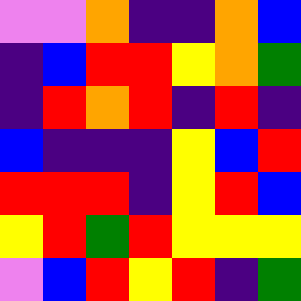[["violet", "violet", "orange", "indigo", "indigo", "orange", "blue"], ["indigo", "blue", "red", "red", "yellow", "orange", "green"], ["indigo", "red", "orange", "red", "indigo", "red", "indigo"], ["blue", "indigo", "indigo", "indigo", "yellow", "blue", "red"], ["red", "red", "red", "indigo", "yellow", "red", "blue"], ["yellow", "red", "green", "red", "yellow", "yellow", "yellow"], ["violet", "blue", "red", "yellow", "red", "indigo", "green"]]